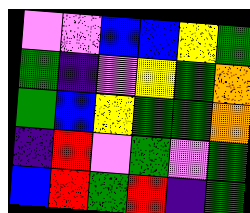[["violet", "violet", "blue", "blue", "yellow", "green"], ["green", "indigo", "violet", "yellow", "green", "orange"], ["green", "blue", "yellow", "green", "green", "orange"], ["indigo", "red", "violet", "green", "violet", "green"], ["blue", "red", "green", "red", "indigo", "green"]]